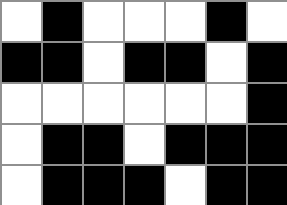[["white", "black", "white", "white", "white", "black", "white"], ["black", "black", "white", "black", "black", "white", "black"], ["white", "white", "white", "white", "white", "white", "black"], ["white", "black", "black", "white", "black", "black", "black"], ["white", "black", "black", "black", "white", "black", "black"]]